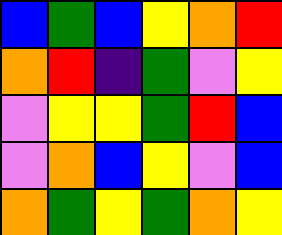[["blue", "green", "blue", "yellow", "orange", "red"], ["orange", "red", "indigo", "green", "violet", "yellow"], ["violet", "yellow", "yellow", "green", "red", "blue"], ["violet", "orange", "blue", "yellow", "violet", "blue"], ["orange", "green", "yellow", "green", "orange", "yellow"]]